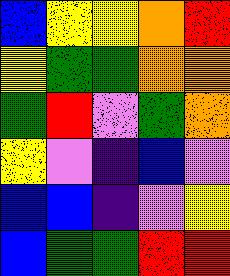[["blue", "yellow", "yellow", "orange", "red"], ["yellow", "green", "green", "orange", "orange"], ["green", "red", "violet", "green", "orange"], ["yellow", "violet", "indigo", "blue", "violet"], ["blue", "blue", "indigo", "violet", "yellow"], ["blue", "green", "green", "red", "red"]]